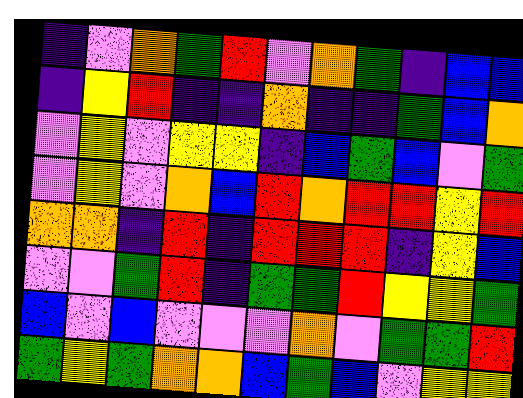[["indigo", "violet", "orange", "green", "red", "violet", "orange", "green", "indigo", "blue", "blue"], ["indigo", "yellow", "red", "indigo", "indigo", "orange", "indigo", "indigo", "green", "blue", "orange"], ["violet", "yellow", "violet", "yellow", "yellow", "indigo", "blue", "green", "blue", "violet", "green"], ["violet", "yellow", "violet", "orange", "blue", "red", "orange", "red", "red", "yellow", "red"], ["orange", "orange", "indigo", "red", "indigo", "red", "red", "red", "indigo", "yellow", "blue"], ["violet", "violet", "green", "red", "indigo", "green", "green", "red", "yellow", "yellow", "green"], ["blue", "violet", "blue", "violet", "violet", "violet", "orange", "violet", "green", "green", "red"], ["green", "yellow", "green", "orange", "orange", "blue", "green", "blue", "violet", "yellow", "yellow"]]